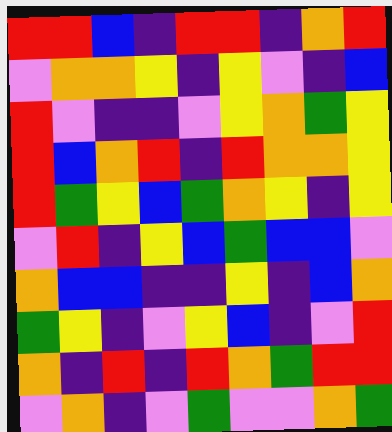[["red", "red", "blue", "indigo", "red", "red", "indigo", "orange", "red"], ["violet", "orange", "orange", "yellow", "indigo", "yellow", "violet", "indigo", "blue"], ["red", "violet", "indigo", "indigo", "violet", "yellow", "orange", "green", "yellow"], ["red", "blue", "orange", "red", "indigo", "red", "orange", "orange", "yellow"], ["red", "green", "yellow", "blue", "green", "orange", "yellow", "indigo", "yellow"], ["violet", "red", "indigo", "yellow", "blue", "green", "blue", "blue", "violet"], ["orange", "blue", "blue", "indigo", "indigo", "yellow", "indigo", "blue", "orange"], ["green", "yellow", "indigo", "violet", "yellow", "blue", "indigo", "violet", "red"], ["orange", "indigo", "red", "indigo", "red", "orange", "green", "red", "red"], ["violet", "orange", "indigo", "violet", "green", "violet", "violet", "orange", "green"]]